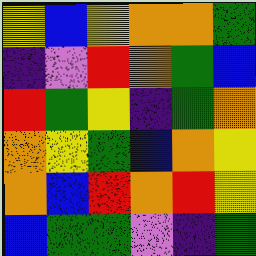[["yellow", "blue", "yellow", "orange", "orange", "green"], ["indigo", "violet", "red", "orange", "green", "blue"], ["red", "green", "yellow", "indigo", "green", "orange"], ["orange", "yellow", "green", "blue", "orange", "yellow"], ["orange", "blue", "red", "orange", "red", "yellow"], ["blue", "green", "green", "violet", "indigo", "green"]]